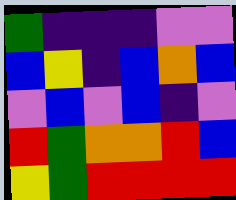[["green", "indigo", "indigo", "indigo", "violet", "violet"], ["blue", "yellow", "indigo", "blue", "orange", "blue"], ["violet", "blue", "violet", "blue", "indigo", "violet"], ["red", "green", "orange", "orange", "red", "blue"], ["yellow", "green", "red", "red", "red", "red"]]